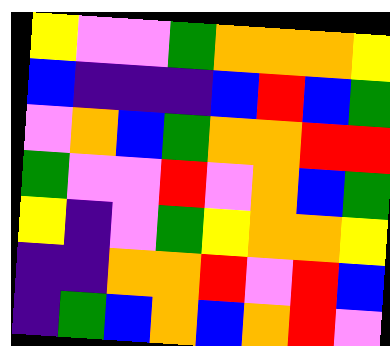[["yellow", "violet", "violet", "green", "orange", "orange", "orange", "yellow"], ["blue", "indigo", "indigo", "indigo", "blue", "red", "blue", "green"], ["violet", "orange", "blue", "green", "orange", "orange", "red", "red"], ["green", "violet", "violet", "red", "violet", "orange", "blue", "green"], ["yellow", "indigo", "violet", "green", "yellow", "orange", "orange", "yellow"], ["indigo", "indigo", "orange", "orange", "red", "violet", "red", "blue"], ["indigo", "green", "blue", "orange", "blue", "orange", "red", "violet"]]